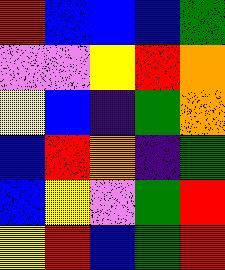[["red", "blue", "blue", "blue", "green"], ["violet", "violet", "yellow", "red", "orange"], ["yellow", "blue", "indigo", "green", "orange"], ["blue", "red", "orange", "indigo", "green"], ["blue", "yellow", "violet", "green", "red"], ["yellow", "red", "blue", "green", "red"]]